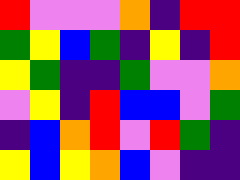[["red", "violet", "violet", "violet", "orange", "indigo", "red", "red"], ["green", "yellow", "blue", "green", "indigo", "yellow", "indigo", "red"], ["yellow", "green", "indigo", "indigo", "green", "violet", "violet", "orange"], ["violet", "yellow", "indigo", "red", "blue", "blue", "violet", "green"], ["indigo", "blue", "orange", "red", "violet", "red", "green", "indigo"], ["yellow", "blue", "yellow", "orange", "blue", "violet", "indigo", "indigo"]]